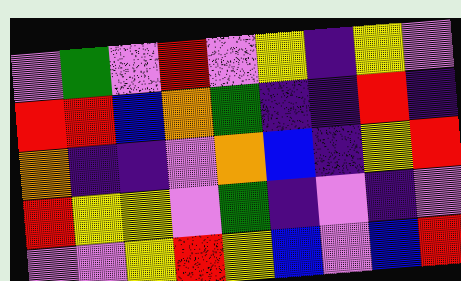[["violet", "green", "violet", "red", "violet", "yellow", "indigo", "yellow", "violet"], ["red", "red", "blue", "orange", "green", "indigo", "indigo", "red", "indigo"], ["orange", "indigo", "indigo", "violet", "orange", "blue", "indigo", "yellow", "red"], ["red", "yellow", "yellow", "violet", "green", "indigo", "violet", "indigo", "violet"], ["violet", "violet", "yellow", "red", "yellow", "blue", "violet", "blue", "red"]]